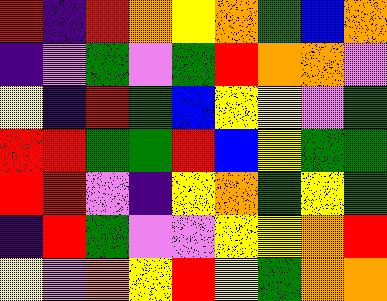[["red", "indigo", "red", "orange", "yellow", "orange", "green", "blue", "orange"], ["indigo", "violet", "green", "violet", "green", "red", "orange", "orange", "violet"], ["yellow", "indigo", "red", "green", "blue", "yellow", "yellow", "violet", "green"], ["red", "red", "green", "green", "red", "blue", "yellow", "green", "green"], ["red", "red", "violet", "indigo", "yellow", "orange", "green", "yellow", "green"], ["indigo", "red", "green", "violet", "violet", "yellow", "yellow", "orange", "red"], ["yellow", "violet", "orange", "yellow", "red", "yellow", "green", "orange", "orange"]]